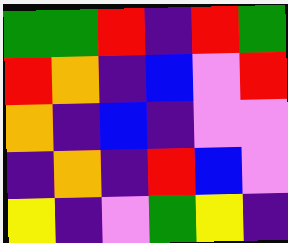[["green", "green", "red", "indigo", "red", "green"], ["red", "orange", "indigo", "blue", "violet", "red"], ["orange", "indigo", "blue", "indigo", "violet", "violet"], ["indigo", "orange", "indigo", "red", "blue", "violet"], ["yellow", "indigo", "violet", "green", "yellow", "indigo"]]